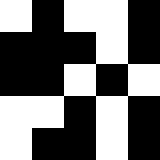[["white", "black", "white", "white", "black"], ["black", "black", "black", "white", "black"], ["black", "black", "white", "black", "white"], ["white", "white", "black", "white", "black"], ["white", "black", "black", "white", "black"]]